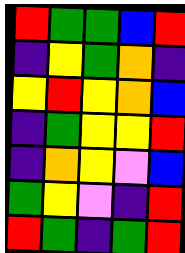[["red", "green", "green", "blue", "red"], ["indigo", "yellow", "green", "orange", "indigo"], ["yellow", "red", "yellow", "orange", "blue"], ["indigo", "green", "yellow", "yellow", "red"], ["indigo", "orange", "yellow", "violet", "blue"], ["green", "yellow", "violet", "indigo", "red"], ["red", "green", "indigo", "green", "red"]]